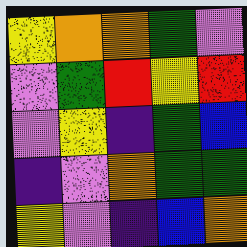[["yellow", "orange", "orange", "green", "violet"], ["violet", "green", "red", "yellow", "red"], ["violet", "yellow", "indigo", "green", "blue"], ["indigo", "violet", "orange", "green", "green"], ["yellow", "violet", "indigo", "blue", "orange"]]